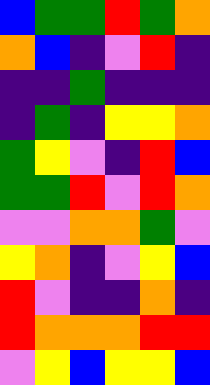[["blue", "green", "green", "red", "green", "orange"], ["orange", "blue", "indigo", "violet", "red", "indigo"], ["indigo", "indigo", "green", "indigo", "indigo", "indigo"], ["indigo", "green", "indigo", "yellow", "yellow", "orange"], ["green", "yellow", "violet", "indigo", "red", "blue"], ["green", "green", "red", "violet", "red", "orange"], ["violet", "violet", "orange", "orange", "green", "violet"], ["yellow", "orange", "indigo", "violet", "yellow", "blue"], ["red", "violet", "indigo", "indigo", "orange", "indigo"], ["red", "orange", "orange", "orange", "red", "red"], ["violet", "yellow", "blue", "yellow", "yellow", "blue"]]